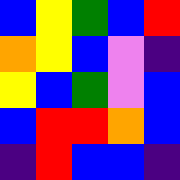[["blue", "yellow", "green", "blue", "red"], ["orange", "yellow", "blue", "violet", "indigo"], ["yellow", "blue", "green", "violet", "blue"], ["blue", "red", "red", "orange", "blue"], ["indigo", "red", "blue", "blue", "indigo"]]